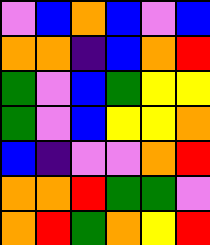[["violet", "blue", "orange", "blue", "violet", "blue"], ["orange", "orange", "indigo", "blue", "orange", "red"], ["green", "violet", "blue", "green", "yellow", "yellow"], ["green", "violet", "blue", "yellow", "yellow", "orange"], ["blue", "indigo", "violet", "violet", "orange", "red"], ["orange", "orange", "red", "green", "green", "violet"], ["orange", "red", "green", "orange", "yellow", "red"]]